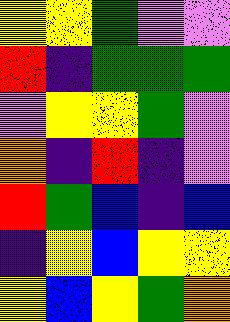[["yellow", "yellow", "green", "violet", "violet"], ["red", "indigo", "green", "green", "green"], ["violet", "yellow", "yellow", "green", "violet"], ["orange", "indigo", "red", "indigo", "violet"], ["red", "green", "blue", "indigo", "blue"], ["indigo", "yellow", "blue", "yellow", "yellow"], ["yellow", "blue", "yellow", "green", "orange"]]